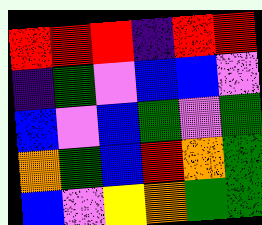[["red", "red", "red", "indigo", "red", "red"], ["indigo", "green", "violet", "blue", "blue", "violet"], ["blue", "violet", "blue", "green", "violet", "green"], ["orange", "green", "blue", "red", "orange", "green"], ["blue", "violet", "yellow", "orange", "green", "green"]]